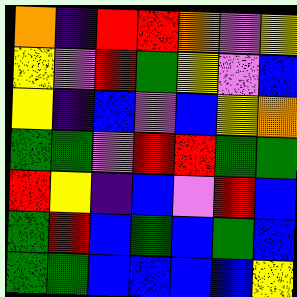[["orange", "indigo", "red", "red", "orange", "violet", "yellow"], ["yellow", "violet", "red", "green", "yellow", "violet", "blue"], ["yellow", "indigo", "blue", "violet", "blue", "yellow", "orange"], ["green", "green", "violet", "red", "red", "green", "green"], ["red", "yellow", "indigo", "blue", "violet", "red", "blue"], ["green", "red", "blue", "green", "blue", "green", "blue"], ["green", "green", "blue", "blue", "blue", "blue", "yellow"]]